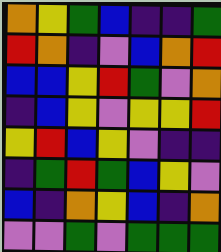[["orange", "yellow", "green", "blue", "indigo", "indigo", "green"], ["red", "orange", "indigo", "violet", "blue", "orange", "red"], ["blue", "blue", "yellow", "red", "green", "violet", "orange"], ["indigo", "blue", "yellow", "violet", "yellow", "yellow", "red"], ["yellow", "red", "blue", "yellow", "violet", "indigo", "indigo"], ["indigo", "green", "red", "green", "blue", "yellow", "violet"], ["blue", "indigo", "orange", "yellow", "blue", "indigo", "orange"], ["violet", "violet", "green", "violet", "green", "green", "green"]]